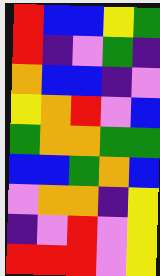[["red", "blue", "blue", "yellow", "green"], ["red", "indigo", "violet", "green", "indigo"], ["orange", "blue", "blue", "indigo", "violet"], ["yellow", "orange", "red", "violet", "blue"], ["green", "orange", "orange", "green", "green"], ["blue", "blue", "green", "orange", "blue"], ["violet", "orange", "orange", "indigo", "yellow"], ["indigo", "violet", "red", "violet", "yellow"], ["red", "red", "red", "violet", "yellow"]]